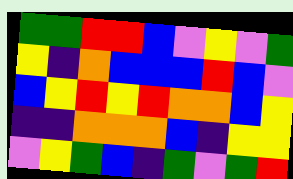[["green", "green", "red", "red", "blue", "violet", "yellow", "violet", "green"], ["yellow", "indigo", "orange", "blue", "blue", "blue", "red", "blue", "violet"], ["blue", "yellow", "red", "yellow", "red", "orange", "orange", "blue", "yellow"], ["indigo", "indigo", "orange", "orange", "orange", "blue", "indigo", "yellow", "yellow"], ["violet", "yellow", "green", "blue", "indigo", "green", "violet", "green", "red"]]